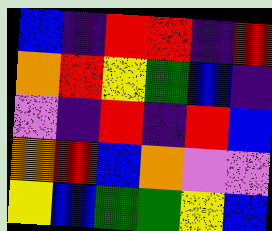[["blue", "indigo", "red", "red", "indigo", "red"], ["orange", "red", "yellow", "green", "blue", "indigo"], ["violet", "indigo", "red", "indigo", "red", "blue"], ["orange", "red", "blue", "orange", "violet", "violet"], ["yellow", "blue", "green", "green", "yellow", "blue"]]